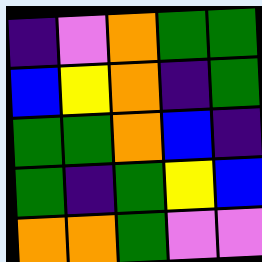[["indigo", "violet", "orange", "green", "green"], ["blue", "yellow", "orange", "indigo", "green"], ["green", "green", "orange", "blue", "indigo"], ["green", "indigo", "green", "yellow", "blue"], ["orange", "orange", "green", "violet", "violet"]]